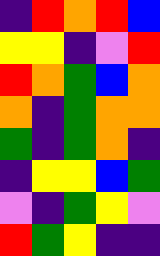[["indigo", "red", "orange", "red", "blue"], ["yellow", "yellow", "indigo", "violet", "red"], ["red", "orange", "green", "blue", "orange"], ["orange", "indigo", "green", "orange", "orange"], ["green", "indigo", "green", "orange", "indigo"], ["indigo", "yellow", "yellow", "blue", "green"], ["violet", "indigo", "green", "yellow", "violet"], ["red", "green", "yellow", "indigo", "indigo"]]